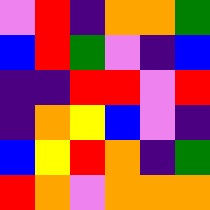[["violet", "red", "indigo", "orange", "orange", "green"], ["blue", "red", "green", "violet", "indigo", "blue"], ["indigo", "indigo", "red", "red", "violet", "red"], ["indigo", "orange", "yellow", "blue", "violet", "indigo"], ["blue", "yellow", "red", "orange", "indigo", "green"], ["red", "orange", "violet", "orange", "orange", "orange"]]